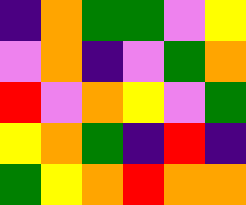[["indigo", "orange", "green", "green", "violet", "yellow"], ["violet", "orange", "indigo", "violet", "green", "orange"], ["red", "violet", "orange", "yellow", "violet", "green"], ["yellow", "orange", "green", "indigo", "red", "indigo"], ["green", "yellow", "orange", "red", "orange", "orange"]]